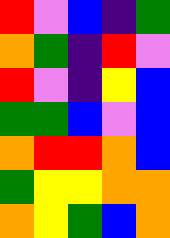[["red", "violet", "blue", "indigo", "green"], ["orange", "green", "indigo", "red", "violet"], ["red", "violet", "indigo", "yellow", "blue"], ["green", "green", "blue", "violet", "blue"], ["orange", "red", "red", "orange", "blue"], ["green", "yellow", "yellow", "orange", "orange"], ["orange", "yellow", "green", "blue", "orange"]]